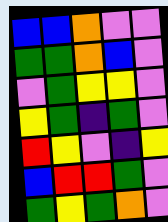[["blue", "blue", "orange", "violet", "violet"], ["green", "green", "orange", "blue", "violet"], ["violet", "green", "yellow", "yellow", "violet"], ["yellow", "green", "indigo", "green", "violet"], ["red", "yellow", "violet", "indigo", "yellow"], ["blue", "red", "red", "green", "violet"], ["green", "yellow", "green", "orange", "violet"]]